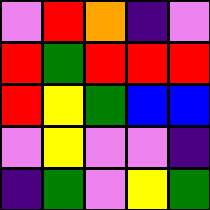[["violet", "red", "orange", "indigo", "violet"], ["red", "green", "red", "red", "red"], ["red", "yellow", "green", "blue", "blue"], ["violet", "yellow", "violet", "violet", "indigo"], ["indigo", "green", "violet", "yellow", "green"]]